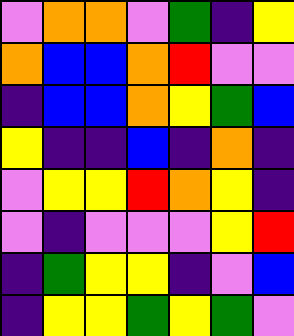[["violet", "orange", "orange", "violet", "green", "indigo", "yellow"], ["orange", "blue", "blue", "orange", "red", "violet", "violet"], ["indigo", "blue", "blue", "orange", "yellow", "green", "blue"], ["yellow", "indigo", "indigo", "blue", "indigo", "orange", "indigo"], ["violet", "yellow", "yellow", "red", "orange", "yellow", "indigo"], ["violet", "indigo", "violet", "violet", "violet", "yellow", "red"], ["indigo", "green", "yellow", "yellow", "indigo", "violet", "blue"], ["indigo", "yellow", "yellow", "green", "yellow", "green", "violet"]]